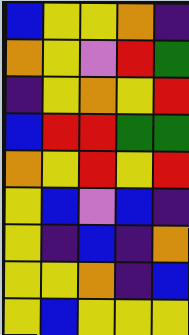[["blue", "yellow", "yellow", "orange", "indigo"], ["orange", "yellow", "violet", "red", "green"], ["indigo", "yellow", "orange", "yellow", "red"], ["blue", "red", "red", "green", "green"], ["orange", "yellow", "red", "yellow", "red"], ["yellow", "blue", "violet", "blue", "indigo"], ["yellow", "indigo", "blue", "indigo", "orange"], ["yellow", "yellow", "orange", "indigo", "blue"], ["yellow", "blue", "yellow", "yellow", "yellow"]]